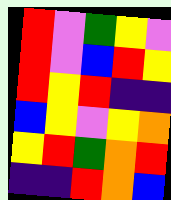[["red", "violet", "green", "yellow", "violet"], ["red", "violet", "blue", "red", "yellow"], ["red", "yellow", "red", "indigo", "indigo"], ["blue", "yellow", "violet", "yellow", "orange"], ["yellow", "red", "green", "orange", "red"], ["indigo", "indigo", "red", "orange", "blue"]]